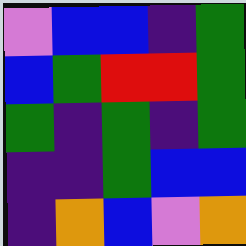[["violet", "blue", "blue", "indigo", "green"], ["blue", "green", "red", "red", "green"], ["green", "indigo", "green", "indigo", "green"], ["indigo", "indigo", "green", "blue", "blue"], ["indigo", "orange", "blue", "violet", "orange"]]